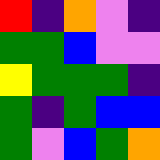[["red", "indigo", "orange", "violet", "indigo"], ["green", "green", "blue", "violet", "violet"], ["yellow", "green", "green", "green", "indigo"], ["green", "indigo", "green", "blue", "blue"], ["green", "violet", "blue", "green", "orange"]]